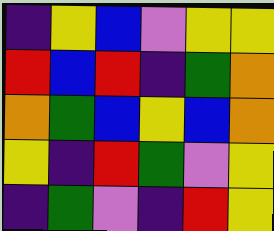[["indigo", "yellow", "blue", "violet", "yellow", "yellow"], ["red", "blue", "red", "indigo", "green", "orange"], ["orange", "green", "blue", "yellow", "blue", "orange"], ["yellow", "indigo", "red", "green", "violet", "yellow"], ["indigo", "green", "violet", "indigo", "red", "yellow"]]